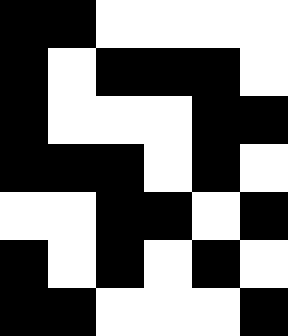[["black", "black", "white", "white", "white", "white"], ["black", "white", "black", "black", "black", "white"], ["black", "white", "white", "white", "black", "black"], ["black", "black", "black", "white", "black", "white"], ["white", "white", "black", "black", "white", "black"], ["black", "white", "black", "white", "black", "white"], ["black", "black", "white", "white", "white", "black"]]